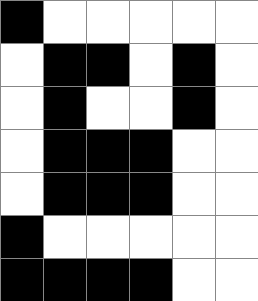[["black", "white", "white", "white", "white", "white"], ["white", "black", "black", "white", "black", "white"], ["white", "black", "white", "white", "black", "white"], ["white", "black", "black", "black", "white", "white"], ["white", "black", "black", "black", "white", "white"], ["black", "white", "white", "white", "white", "white"], ["black", "black", "black", "black", "white", "white"]]